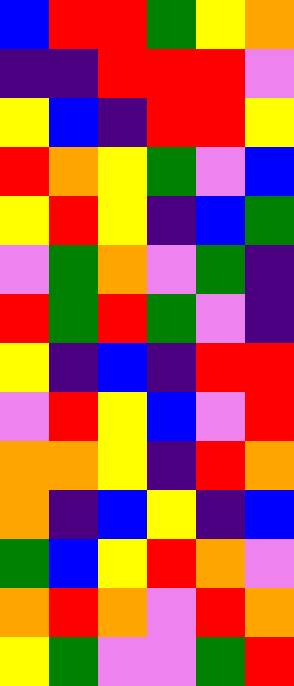[["blue", "red", "red", "green", "yellow", "orange"], ["indigo", "indigo", "red", "red", "red", "violet"], ["yellow", "blue", "indigo", "red", "red", "yellow"], ["red", "orange", "yellow", "green", "violet", "blue"], ["yellow", "red", "yellow", "indigo", "blue", "green"], ["violet", "green", "orange", "violet", "green", "indigo"], ["red", "green", "red", "green", "violet", "indigo"], ["yellow", "indigo", "blue", "indigo", "red", "red"], ["violet", "red", "yellow", "blue", "violet", "red"], ["orange", "orange", "yellow", "indigo", "red", "orange"], ["orange", "indigo", "blue", "yellow", "indigo", "blue"], ["green", "blue", "yellow", "red", "orange", "violet"], ["orange", "red", "orange", "violet", "red", "orange"], ["yellow", "green", "violet", "violet", "green", "red"]]